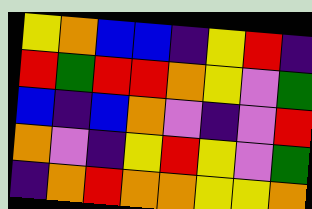[["yellow", "orange", "blue", "blue", "indigo", "yellow", "red", "indigo"], ["red", "green", "red", "red", "orange", "yellow", "violet", "green"], ["blue", "indigo", "blue", "orange", "violet", "indigo", "violet", "red"], ["orange", "violet", "indigo", "yellow", "red", "yellow", "violet", "green"], ["indigo", "orange", "red", "orange", "orange", "yellow", "yellow", "orange"]]